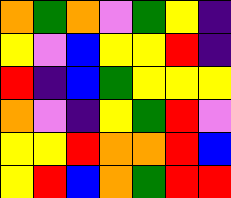[["orange", "green", "orange", "violet", "green", "yellow", "indigo"], ["yellow", "violet", "blue", "yellow", "yellow", "red", "indigo"], ["red", "indigo", "blue", "green", "yellow", "yellow", "yellow"], ["orange", "violet", "indigo", "yellow", "green", "red", "violet"], ["yellow", "yellow", "red", "orange", "orange", "red", "blue"], ["yellow", "red", "blue", "orange", "green", "red", "red"]]